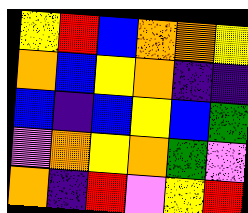[["yellow", "red", "blue", "orange", "orange", "yellow"], ["orange", "blue", "yellow", "orange", "indigo", "indigo"], ["blue", "indigo", "blue", "yellow", "blue", "green"], ["violet", "orange", "yellow", "orange", "green", "violet"], ["orange", "indigo", "red", "violet", "yellow", "red"]]